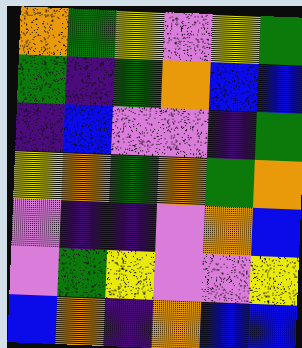[["orange", "green", "yellow", "violet", "yellow", "green"], ["green", "indigo", "green", "orange", "blue", "blue"], ["indigo", "blue", "violet", "violet", "indigo", "green"], ["yellow", "orange", "green", "orange", "green", "orange"], ["violet", "indigo", "indigo", "violet", "orange", "blue"], ["violet", "green", "yellow", "violet", "violet", "yellow"], ["blue", "orange", "indigo", "orange", "blue", "blue"]]